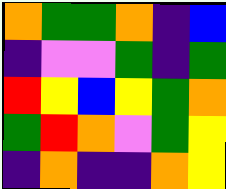[["orange", "green", "green", "orange", "indigo", "blue"], ["indigo", "violet", "violet", "green", "indigo", "green"], ["red", "yellow", "blue", "yellow", "green", "orange"], ["green", "red", "orange", "violet", "green", "yellow"], ["indigo", "orange", "indigo", "indigo", "orange", "yellow"]]